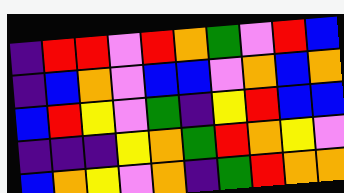[["indigo", "red", "red", "violet", "red", "orange", "green", "violet", "red", "blue"], ["indigo", "blue", "orange", "violet", "blue", "blue", "violet", "orange", "blue", "orange"], ["blue", "red", "yellow", "violet", "green", "indigo", "yellow", "red", "blue", "blue"], ["indigo", "indigo", "indigo", "yellow", "orange", "green", "red", "orange", "yellow", "violet"], ["blue", "orange", "yellow", "violet", "orange", "indigo", "green", "red", "orange", "orange"]]